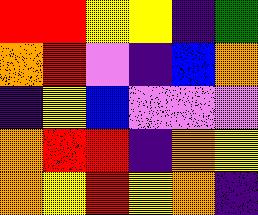[["red", "red", "yellow", "yellow", "indigo", "green"], ["orange", "red", "violet", "indigo", "blue", "orange"], ["indigo", "yellow", "blue", "violet", "violet", "violet"], ["orange", "red", "red", "indigo", "orange", "yellow"], ["orange", "yellow", "red", "yellow", "orange", "indigo"]]